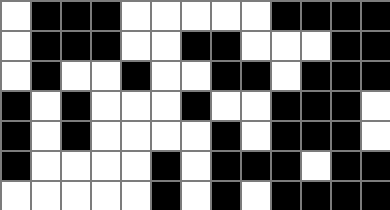[["white", "black", "black", "black", "white", "white", "white", "white", "white", "black", "black", "black", "black"], ["white", "black", "black", "black", "white", "white", "black", "black", "white", "white", "white", "black", "black"], ["white", "black", "white", "white", "black", "white", "white", "black", "black", "white", "black", "black", "black"], ["black", "white", "black", "white", "white", "white", "black", "white", "white", "black", "black", "black", "white"], ["black", "white", "black", "white", "white", "white", "white", "black", "white", "black", "black", "black", "white"], ["black", "white", "white", "white", "white", "black", "white", "black", "black", "black", "white", "black", "black"], ["white", "white", "white", "white", "white", "black", "white", "black", "white", "black", "black", "black", "black"]]